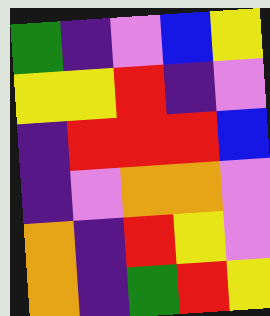[["green", "indigo", "violet", "blue", "yellow"], ["yellow", "yellow", "red", "indigo", "violet"], ["indigo", "red", "red", "red", "blue"], ["indigo", "violet", "orange", "orange", "violet"], ["orange", "indigo", "red", "yellow", "violet"], ["orange", "indigo", "green", "red", "yellow"]]